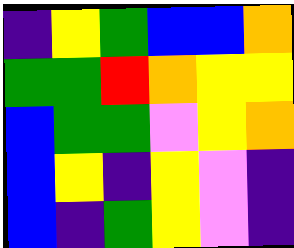[["indigo", "yellow", "green", "blue", "blue", "orange"], ["green", "green", "red", "orange", "yellow", "yellow"], ["blue", "green", "green", "violet", "yellow", "orange"], ["blue", "yellow", "indigo", "yellow", "violet", "indigo"], ["blue", "indigo", "green", "yellow", "violet", "indigo"]]